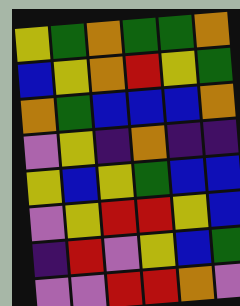[["yellow", "green", "orange", "green", "green", "orange"], ["blue", "yellow", "orange", "red", "yellow", "green"], ["orange", "green", "blue", "blue", "blue", "orange"], ["violet", "yellow", "indigo", "orange", "indigo", "indigo"], ["yellow", "blue", "yellow", "green", "blue", "blue"], ["violet", "yellow", "red", "red", "yellow", "blue"], ["indigo", "red", "violet", "yellow", "blue", "green"], ["violet", "violet", "red", "red", "orange", "violet"]]